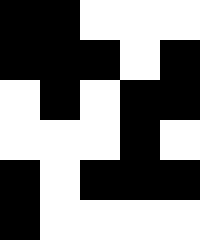[["black", "black", "white", "white", "white"], ["black", "black", "black", "white", "black"], ["white", "black", "white", "black", "black"], ["white", "white", "white", "black", "white"], ["black", "white", "black", "black", "black"], ["black", "white", "white", "white", "white"]]